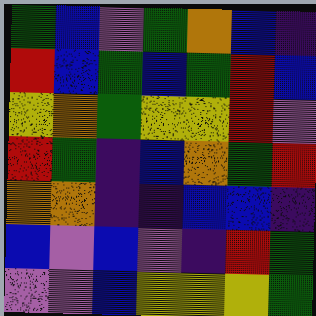[["green", "blue", "violet", "green", "orange", "blue", "indigo"], ["red", "blue", "green", "blue", "green", "red", "blue"], ["yellow", "orange", "green", "yellow", "yellow", "red", "violet"], ["red", "green", "indigo", "blue", "orange", "green", "red"], ["orange", "orange", "indigo", "indigo", "blue", "blue", "indigo"], ["blue", "violet", "blue", "violet", "indigo", "red", "green"], ["violet", "violet", "blue", "yellow", "yellow", "yellow", "green"]]